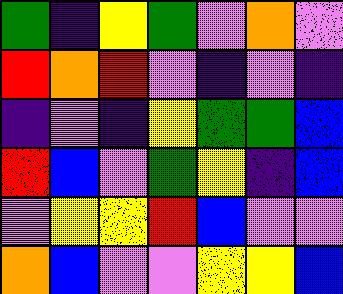[["green", "indigo", "yellow", "green", "violet", "orange", "violet"], ["red", "orange", "red", "violet", "indigo", "violet", "indigo"], ["indigo", "violet", "indigo", "yellow", "green", "green", "blue"], ["red", "blue", "violet", "green", "yellow", "indigo", "blue"], ["violet", "yellow", "yellow", "red", "blue", "violet", "violet"], ["orange", "blue", "violet", "violet", "yellow", "yellow", "blue"]]